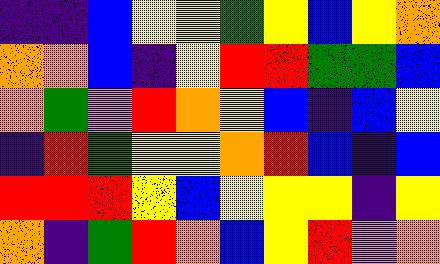[["indigo", "indigo", "blue", "yellow", "yellow", "green", "yellow", "blue", "yellow", "orange"], ["orange", "orange", "blue", "indigo", "yellow", "red", "red", "green", "green", "blue"], ["orange", "green", "violet", "red", "orange", "yellow", "blue", "indigo", "blue", "yellow"], ["indigo", "red", "green", "yellow", "yellow", "orange", "red", "blue", "indigo", "blue"], ["red", "red", "red", "yellow", "blue", "yellow", "yellow", "yellow", "indigo", "yellow"], ["orange", "indigo", "green", "red", "orange", "blue", "yellow", "red", "violet", "orange"]]